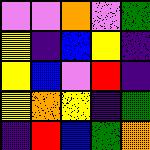[["violet", "violet", "orange", "violet", "green"], ["yellow", "indigo", "blue", "yellow", "indigo"], ["yellow", "blue", "violet", "red", "indigo"], ["yellow", "orange", "yellow", "indigo", "green"], ["indigo", "red", "blue", "green", "orange"]]